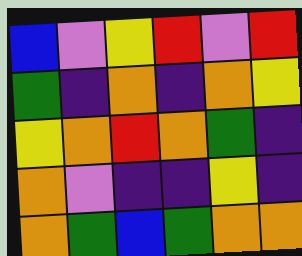[["blue", "violet", "yellow", "red", "violet", "red"], ["green", "indigo", "orange", "indigo", "orange", "yellow"], ["yellow", "orange", "red", "orange", "green", "indigo"], ["orange", "violet", "indigo", "indigo", "yellow", "indigo"], ["orange", "green", "blue", "green", "orange", "orange"]]